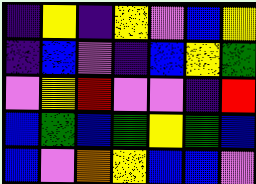[["indigo", "yellow", "indigo", "yellow", "violet", "blue", "yellow"], ["indigo", "blue", "violet", "indigo", "blue", "yellow", "green"], ["violet", "yellow", "red", "violet", "violet", "indigo", "red"], ["blue", "green", "blue", "green", "yellow", "green", "blue"], ["blue", "violet", "orange", "yellow", "blue", "blue", "violet"]]